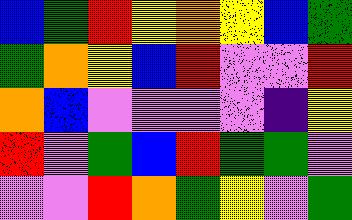[["blue", "green", "red", "yellow", "orange", "yellow", "blue", "green"], ["green", "orange", "yellow", "blue", "red", "violet", "violet", "red"], ["orange", "blue", "violet", "violet", "violet", "violet", "indigo", "yellow"], ["red", "violet", "green", "blue", "red", "green", "green", "violet"], ["violet", "violet", "red", "orange", "green", "yellow", "violet", "green"]]